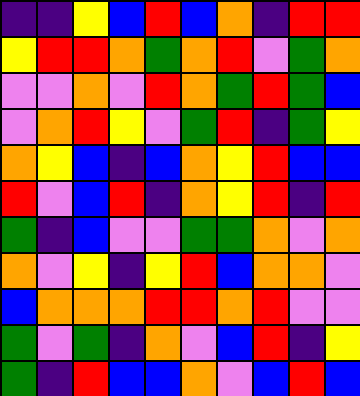[["indigo", "indigo", "yellow", "blue", "red", "blue", "orange", "indigo", "red", "red"], ["yellow", "red", "red", "orange", "green", "orange", "red", "violet", "green", "orange"], ["violet", "violet", "orange", "violet", "red", "orange", "green", "red", "green", "blue"], ["violet", "orange", "red", "yellow", "violet", "green", "red", "indigo", "green", "yellow"], ["orange", "yellow", "blue", "indigo", "blue", "orange", "yellow", "red", "blue", "blue"], ["red", "violet", "blue", "red", "indigo", "orange", "yellow", "red", "indigo", "red"], ["green", "indigo", "blue", "violet", "violet", "green", "green", "orange", "violet", "orange"], ["orange", "violet", "yellow", "indigo", "yellow", "red", "blue", "orange", "orange", "violet"], ["blue", "orange", "orange", "orange", "red", "red", "orange", "red", "violet", "violet"], ["green", "violet", "green", "indigo", "orange", "violet", "blue", "red", "indigo", "yellow"], ["green", "indigo", "red", "blue", "blue", "orange", "violet", "blue", "red", "blue"]]